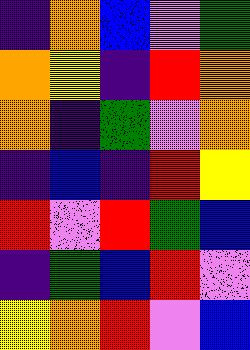[["indigo", "orange", "blue", "violet", "green"], ["orange", "yellow", "indigo", "red", "orange"], ["orange", "indigo", "green", "violet", "orange"], ["indigo", "blue", "indigo", "red", "yellow"], ["red", "violet", "red", "green", "blue"], ["indigo", "green", "blue", "red", "violet"], ["yellow", "orange", "red", "violet", "blue"]]